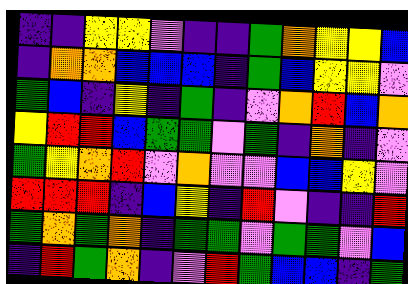[["indigo", "indigo", "yellow", "yellow", "violet", "indigo", "indigo", "green", "orange", "yellow", "yellow", "blue"], ["indigo", "orange", "orange", "blue", "blue", "blue", "indigo", "green", "blue", "yellow", "yellow", "violet"], ["green", "blue", "indigo", "yellow", "indigo", "green", "indigo", "violet", "orange", "red", "blue", "orange"], ["yellow", "red", "red", "blue", "green", "green", "violet", "green", "indigo", "orange", "indigo", "violet"], ["green", "yellow", "orange", "red", "violet", "orange", "violet", "violet", "blue", "blue", "yellow", "violet"], ["red", "red", "red", "indigo", "blue", "yellow", "indigo", "red", "violet", "indigo", "indigo", "red"], ["green", "orange", "green", "orange", "indigo", "green", "green", "violet", "green", "green", "violet", "blue"], ["indigo", "red", "green", "orange", "indigo", "violet", "red", "green", "blue", "blue", "indigo", "green"]]